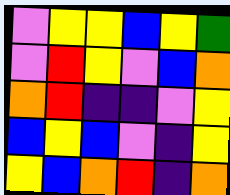[["violet", "yellow", "yellow", "blue", "yellow", "green"], ["violet", "red", "yellow", "violet", "blue", "orange"], ["orange", "red", "indigo", "indigo", "violet", "yellow"], ["blue", "yellow", "blue", "violet", "indigo", "yellow"], ["yellow", "blue", "orange", "red", "indigo", "orange"]]